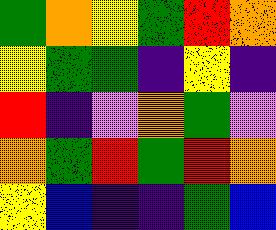[["green", "orange", "yellow", "green", "red", "orange"], ["yellow", "green", "green", "indigo", "yellow", "indigo"], ["red", "indigo", "violet", "orange", "green", "violet"], ["orange", "green", "red", "green", "red", "orange"], ["yellow", "blue", "indigo", "indigo", "green", "blue"]]